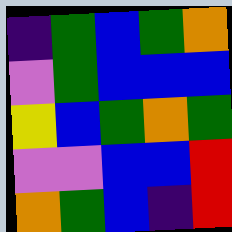[["indigo", "green", "blue", "green", "orange"], ["violet", "green", "blue", "blue", "blue"], ["yellow", "blue", "green", "orange", "green"], ["violet", "violet", "blue", "blue", "red"], ["orange", "green", "blue", "indigo", "red"]]